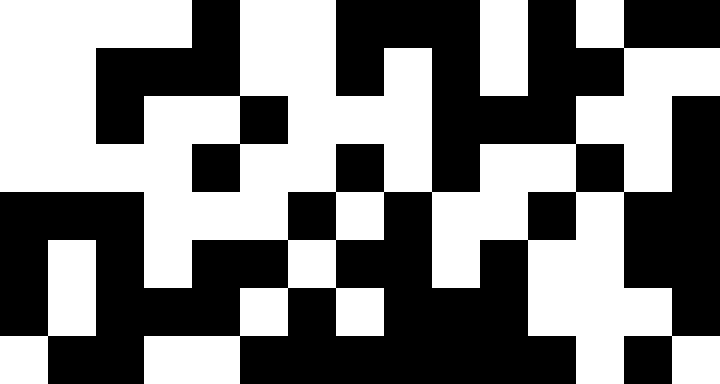[["white", "white", "white", "white", "black", "white", "white", "black", "black", "black", "white", "black", "white", "black", "black"], ["white", "white", "black", "black", "black", "white", "white", "black", "white", "black", "white", "black", "black", "white", "white"], ["white", "white", "black", "white", "white", "black", "white", "white", "white", "black", "black", "black", "white", "white", "black"], ["white", "white", "white", "white", "black", "white", "white", "black", "white", "black", "white", "white", "black", "white", "black"], ["black", "black", "black", "white", "white", "white", "black", "white", "black", "white", "white", "black", "white", "black", "black"], ["black", "white", "black", "white", "black", "black", "white", "black", "black", "white", "black", "white", "white", "black", "black"], ["black", "white", "black", "black", "black", "white", "black", "white", "black", "black", "black", "white", "white", "white", "black"], ["white", "black", "black", "white", "white", "black", "black", "black", "black", "black", "black", "black", "white", "black", "white"]]